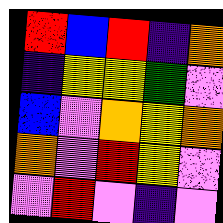[["red", "blue", "red", "indigo", "orange"], ["indigo", "yellow", "yellow", "green", "violet"], ["blue", "violet", "orange", "yellow", "orange"], ["orange", "violet", "red", "yellow", "violet"], ["violet", "red", "violet", "indigo", "violet"]]